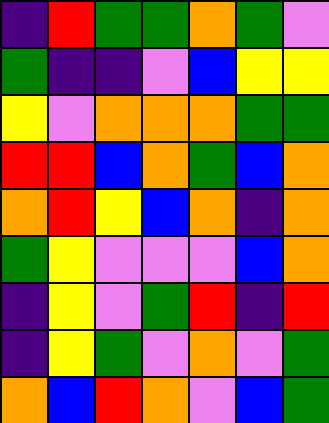[["indigo", "red", "green", "green", "orange", "green", "violet"], ["green", "indigo", "indigo", "violet", "blue", "yellow", "yellow"], ["yellow", "violet", "orange", "orange", "orange", "green", "green"], ["red", "red", "blue", "orange", "green", "blue", "orange"], ["orange", "red", "yellow", "blue", "orange", "indigo", "orange"], ["green", "yellow", "violet", "violet", "violet", "blue", "orange"], ["indigo", "yellow", "violet", "green", "red", "indigo", "red"], ["indigo", "yellow", "green", "violet", "orange", "violet", "green"], ["orange", "blue", "red", "orange", "violet", "blue", "green"]]